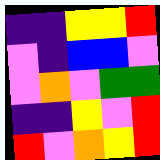[["indigo", "indigo", "yellow", "yellow", "red"], ["violet", "indigo", "blue", "blue", "violet"], ["violet", "orange", "violet", "green", "green"], ["indigo", "indigo", "yellow", "violet", "red"], ["red", "violet", "orange", "yellow", "red"]]